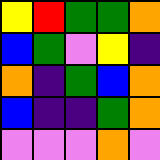[["yellow", "red", "green", "green", "orange"], ["blue", "green", "violet", "yellow", "indigo"], ["orange", "indigo", "green", "blue", "orange"], ["blue", "indigo", "indigo", "green", "orange"], ["violet", "violet", "violet", "orange", "violet"]]